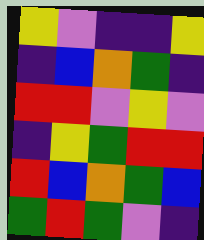[["yellow", "violet", "indigo", "indigo", "yellow"], ["indigo", "blue", "orange", "green", "indigo"], ["red", "red", "violet", "yellow", "violet"], ["indigo", "yellow", "green", "red", "red"], ["red", "blue", "orange", "green", "blue"], ["green", "red", "green", "violet", "indigo"]]